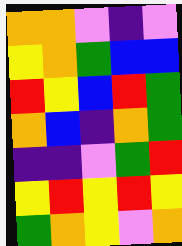[["orange", "orange", "violet", "indigo", "violet"], ["yellow", "orange", "green", "blue", "blue"], ["red", "yellow", "blue", "red", "green"], ["orange", "blue", "indigo", "orange", "green"], ["indigo", "indigo", "violet", "green", "red"], ["yellow", "red", "yellow", "red", "yellow"], ["green", "orange", "yellow", "violet", "orange"]]